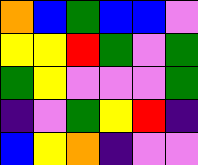[["orange", "blue", "green", "blue", "blue", "violet"], ["yellow", "yellow", "red", "green", "violet", "green"], ["green", "yellow", "violet", "violet", "violet", "green"], ["indigo", "violet", "green", "yellow", "red", "indigo"], ["blue", "yellow", "orange", "indigo", "violet", "violet"]]